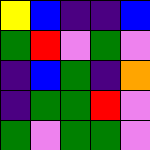[["yellow", "blue", "indigo", "indigo", "blue"], ["green", "red", "violet", "green", "violet"], ["indigo", "blue", "green", "indigo", "orange"], ["indigo", "green", "green", "red", "violet"], ["green", "violet", "green", "green", "violet"]]